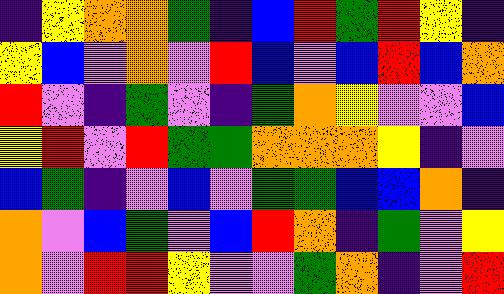[["indigo", "yellow", "orange", "orange", "green", "indigo", "blue", "red", "green", "red", "yellow", "indigo"], ["yellow", "blue", "violet", "orange", "violet", "red", "blue", "violet", "blue", "red", "blue", "orange"], ["red", "violet", "indigo", "green", "violet", "indigo", "green", "orange", "yellow", "violet", "violet", "blue"], ["yellow", "red", "violet", "red", "green", "green", "orange", "orange", "orange", "yellow", "indigo", "violet"], ["blue", "green", "indigo", "violet", "blue", "violet", "green", "green", "blue", "blue", "orange", "indigo"], ["orange", "violet", "blue", "green", "violet", "blue", "red", "orange", "indigo", "green", "violet", "yellow"], ["orange", "violet", "red", "red", "yellow", "violet", "violet", "green", "orange", "indigo", "violet", "red"]]